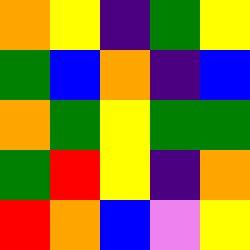[["orange", "yellow", "indigo", "green", "yellow"], ["green", "blue", "orange", "indigo", "blue"], ["orange", "green", "yellow", "green", "green"], ["green", "red", "yellow", "indigo", "orange"], ["red", "orange", "blue", "violet", "yellow"]]